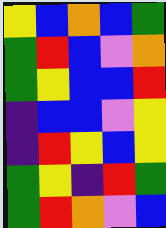[["yellow", "blue", "orange", "blue", "green"], ["green", "red", "blue", "violet", "orange"], ["green", "yellow", "blue", "blue", "red"], ["indigo", "blue", "blue", "violet", "yellow"], ["indigo", "red", "yellow", "blue", "yellow"], ["green", "yellow", "indigo", "red", "green"], ["green", "red", "orange", "violet", "blue"]]